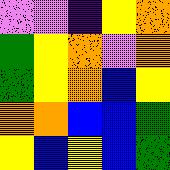[["violet", "violet", "indigo", "yellow", "orange"], ["green", "yellow", "orange", "violet", "orange"], ["green", "yellow", "orange", "blue", "yellow"], ["orange", "orange", "blue", "blue", "green"], ["yellow", "blue", "yellow", "blue", "green"]]